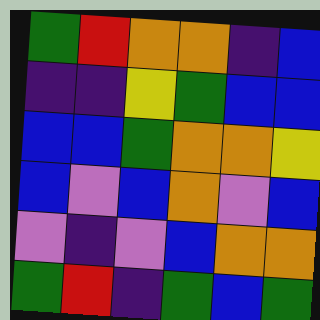[["green", "red", "orange", "orange", "indigo", "blue"], ["indigo", "indigo", "yellow", "green", "blue", "blue"], ["blue", "blue", "green", "orange", "orange", "yellow"], ["blue", "violet", "blue", "orange", "violet", "blue"], ["violet", "indigo", "violet", "blue", "orange", "orange"], ["green", "red", "indigo", "green", "blue", "green"]]